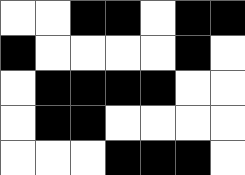[["white", "white", "black", "black", "white", "black", "black"], ["black", "white", "white", "white", "white", "black", "white"], ["white", "black", "black", "black", "black", "white", "white"], ["white", "black", "black", "white", "white", "white", "white"], ["white", "white", "white", "black", "black", "black", "white"]]